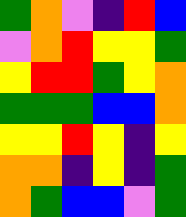[["green", "orange", "violet", "indigo", "red", "blue"], ["violet", "orange", "red", "yellow", "yellow", "green"], ["yellow", "red", "red", "green", "yellow", "orange"], ["green", "green", "green", "blue", "blue", "orange"], ["yellow", "yellow", "red", "yellow", "indigo", "yellow"], ["orange", "orange", "indigo", "yellow", "indigo", "green"], ["orange", "green", "blue", "blue", "violet", "green"]]